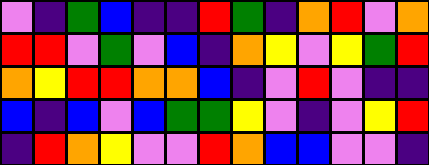[["violet", "indigo", "green", "blue", "indigo", "indigo", "red", "green", "indigo", "orange", "red", "violet", "orange"], ["red", "red", "violet", "green", "violet", "blue", "indigo", "orange", "yellow", "violet", "yellow", "green", "red"], ["orange", "yellow", "red", "red", "orange", "orange", "blue", "indigo", "violet", "red", "violet", "indigo", "indigo"], ["blue", "indigo", "blue", "violet", "blue", "green", "green", "yellow", "violet", "indigo", "violet", "yellow", "red"], ["indigo", "red", "orange", "yellow", "violet", "violet", "red", "orange", "blue", "blue", "violet", "violet", "indigo"]]